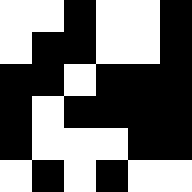[["white", "white", "black", "white", "white", "black"], ["white", "black", "black", "white", "white", "black"], ["black", "black", "white", "black", "black", "black"], ["black", "white", "black", "black", "black", "black"], ["black", "white", "white", "white", "black", "black"], ["white", "black", "white", "black", "white", "white"]]